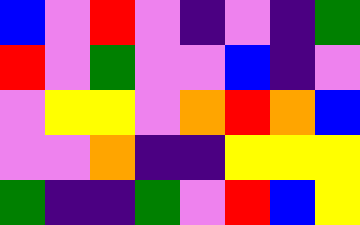[["blue", "violet", "red", "violet", "indigo", "violet", "indigo", "green"], ["red", "violet", "green", "violet", "violet", "blue", "indigo", "violet"], ["violet", "yellow", "yellow", "violet", "orange", "red", "orange", "blue"], ["violet", "violet", "orange", "indigo", "indigo", "yellow", "yellow", "yellow"], ["green", "indigo", "indigo", "green", "violet", "red", "blue", "yellow"]]